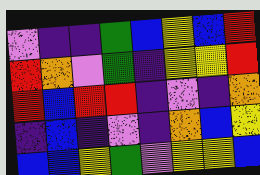[["violet", "indigo", "indigo", "green", "blue", "yellow", "blue", "red"], ["red", "orange", "violet", "green", "indigo", "yellow", "yellow", "red"], ["red", "blue", "red", "red", "indigo", "violet", "indigo", "orange"], ["indigo", "blue", "indigo", "violet", "indigo", "orange", "blue", "yellow"], ["blue", "blue", "yellow", "green", "violet", "yellow", "yellow", "blue"]]